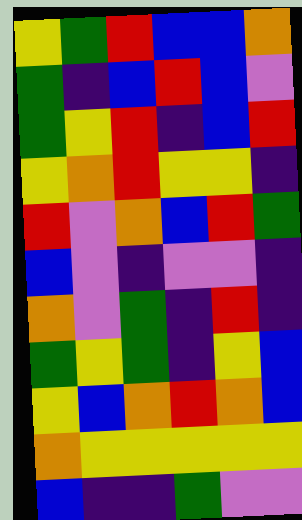[["yellow", "green", "red", "blue", "blue", "orange"], ["green", "indigo", "blue", "red", "blue", "violet"], ["green", "yellow", "red", "indigo", "blue", "red"], ["yellow", "orange", "red", "yellow", "yellow", "indigo"], ["red", "violet", "orange", "blue", "red", "green"], ["blue", "violet", "indigo", "violet", "violet", "indigo"], ["orange", "violet", "green", "indigo", "red", "indigo"], ["green", "yellow", "green", "indigo", "yellow", "blue"], ["yellow", "blue", "orange", "red", "orange", "blue"], ["orange", "yellow", "yellow", "yellow", "yellow", "yellow"], ["blue", "indigo", "indigo", "green", "violet", "violet"]]